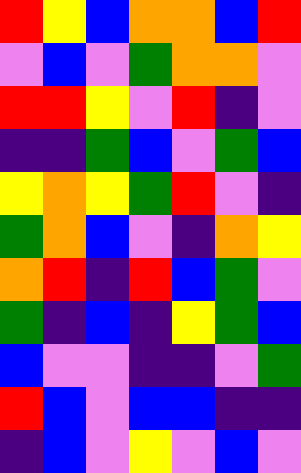[["red", "yellow", "blue", "orange", "orange", "blue", "red"], ["violet", "blue", "violet", "green", "orange", "orange", "violet"], ["red", "red", "yellow", "violet", "red", "indigo", "violet"], ["indigo", "indigo", "green", "blue", "violet", "green", "blue"], ["yellow", "orange", "yellow", "green", "red", "violet", "indigo"], ["green", "orange", "blue", "violet", "indigo", "orange", "yellow"], ["orange", "red", "indigo", "red", "blue", "green", "violet"], ["green", "indigo", "blue", "indigo", "yellow", "green", "blue"], ["blue", "violet", "violet", "indigo", "indigo", "violet", "green"], ["red", "blue", "violet", "blue", "blue", "indigo", "indigo"], ["indigo", "blue", "violet", "yellow", "violet", "blue", "violet"]]